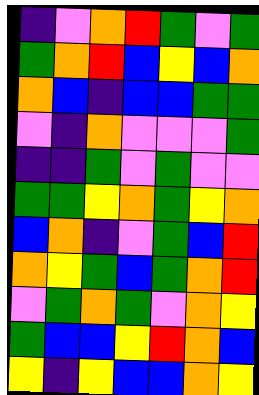[["indigo", "violet", "orange", "red", "green", "violet", "green"], ["green", "orange", "red", "blue", "yellow", "blue", "orange"], ["orange", "blue", "indigo", "blue", "blue", "green", "green"], ["violet", "indigo", "orange", "violet", "violet", "violet", "green"], ["indigo", "indigo", "green", "violet", "green", "violet", "violet"], ["green", "green", "yellow", "orange", "green", "yellow", "orange"], ["blue", "orange", "indigo", "violet", "green", "blue", "red"], ["orange", "yellow", "green", "blue", "green", "orange", "red"], ["violet", "green", "orange", "green", "violet", "orange", "yellow"], ["green", "blue", "blue", "yellow", "red", "orange", "blue"], ["yellow", "indigo", "yellow", "blue", "blue", "orange", "yellow"]]